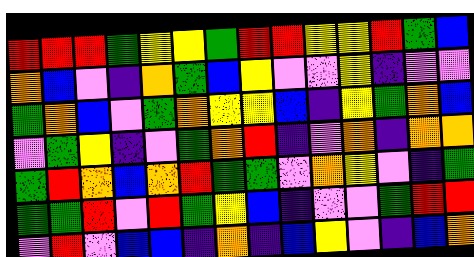[["red", "red", "red", "green", "yellow", "yellow", "green", "red", "red", "yellow", "yellow", "red", "green", "blue"], ["orange", "blue", "violet", "indigo", "orange", "green", "blue", "yellow", "violet", "violet", "yellow", "indigo", "violet", "violet"], ["green", "orange", "blue", "violet", "green", "orange", "yellow", "yellow", "blue", "indigo", "yellow", "green", "orange", "blue"], ["violet", "green", "yellow", "indigo", "violet", "green", "orange", "red", "indigo", "violet", "orange", "indigo", "orange", "orange"], ["green", "red", "orange", "blue", "orange", "red", "green", "green", "violet", "orange", "yellow", "violet", "indigo", "green"], ["green", "green", "red", "violet", "red", "green", "yellow", "blue", "indigo", "violet", "violet", "green", "red", "red"], ["violet", "red", "violet", "blue", "blue", "indigo", "orange", "indigo", "blue", "yellow", "violet", "indigo", "blue", "orange"]]